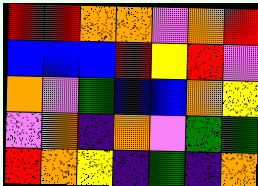[["red", "red", "orange", "orange", "violet", "orange", "red"], ["blue", "blue", "blue", "red", "yellow", "red", "violet"], ["orange", "violet", "green", "blue", "blue", "orange", "yellow"], ["violet", "orange", "indigo", "orange", "violet", "green", "green"], ["red", "orange", "yellow", "indigo", "green", "indigo", "orange"]]